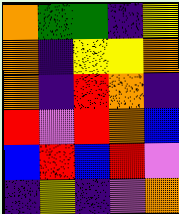[["orange", "green", "green", "indigo", "yellow"], ["orange", "indigo", "yellow", "yellow", "orange"], ["orange", "indigo", "red", "orange", "indigo"], ["red", "violet", "red", "orange", "blue"], ["blue", "red", "blue", "red", "violet"], ["indigo", "yellow", "indigo", "violet", "orange"]]